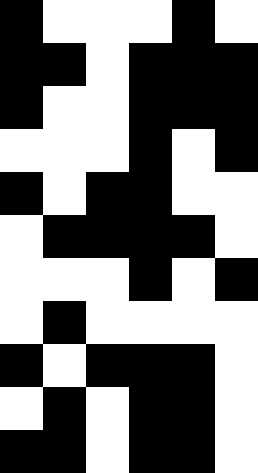[["black", "white", "white", "white", "black", "white"], ["black", "black", "white", "black", "black", "black"], ["black", "white", "white", "black", "black", "black"], ["white", "white", "white", "black", "white", "black"], ["black", "white", "black", "black", "white", "white"], ["white", "black", "black", "black", "black", "white"], ["white", "white", "white", "black", "white", "black"], ["white", "black", "white", "white", "white", "white"], ["black", "white", "black", "black", "black", "white"], ["white", "black", "white", "black", "black", "white"], ["black", "black", "white", "black", "black", "white"]]